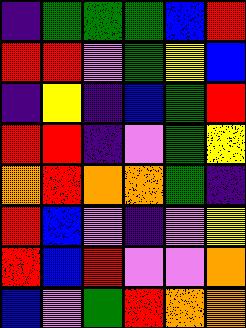[["indigo", "green", "green", "green", "blue", "red"], ["red", "red", "violet", "green", "yellow", "blue"], ["indigo", "yellow", "indigo", "blue", "green", "red"], ["red", "red", "indigo", "violet", "green", "yellow"], ["orange", "red", "orange", "orange", "green", "indigo"], ["red", "blue", "violet", "indigo", "violet", "yellow"], ["red", "blue", "red", "violet", "violet", "orange"], ["blue", "violet", "green", "red", "orange", "orange"]]